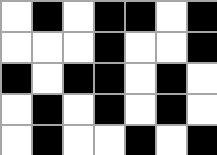[["white", "black", "white", "black", "black", "white", "black"], ["white", "white", "white", "black", "white", "white", "black"], ["black", "white", "black", "black", "white", "black", "white"], ["white", "black", "white", "black", "white", "black", "white"], ["white", "black", "white", "white", "black", "white", "black"]]